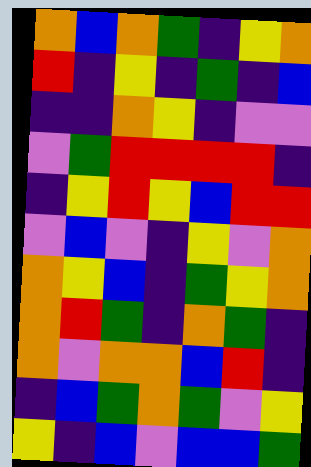[["orange", "blue", "orange", "green", "indigo", "yellow", "orange"], ["red", "indigo", "yellow", "indigo", "green", "indigo", "blue"], ["indigo", "indigo", "orange", "yellow", "indigo", "violet", "violet"], ["violet", "green", "red", "red", "red", "red", "indigo"], ["indigo", "yellow", "red", "yellow", "blue", "red", "red"], ["violet", "blue", "violet", "indigo", "yellow", "violet", "orange"], ["orange", "yellow", "blue", "indigo", "green", "yellow", "orange"], ["orange", "red", "green", "indigo", "orange", "green", "indigo"], ["orange", "violet", "orange", "orange", "blue", "red", "indigo"], ["indigo", "blue", "green", "orange", "green", "violet", "yellow"], ["yellow", "indigo", "blue", "violet", "blue", "blue", "green"]]